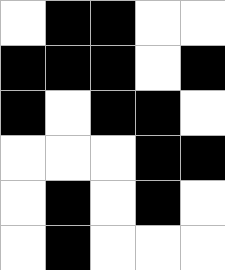[["white", "black", "black", "white", "white"], ["black", "black", "black", "white", "black"], ["black", "white", "black", "black", "white"], ["white", "white", "white", "black", "black"], ["white", "black", "white", "black", "white"], ["white", "black", "white", "white", "white"]]